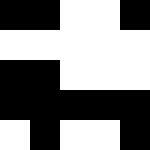[["black", "black", "white", "white", "black"], ["white", "white", "white", "white", "white"], ["black", "black", "white", "white", "white"], ["black", "black", "black", "black", "black"], ["white", "black", "white", "white", "black"]]